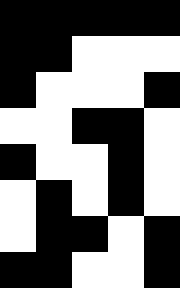[["black", "black", "black", "black", "black"], ["black", "black", "white", "white", "white"], ["black", "white", "white", "white", "black"], ["white", "white", "black", "black", "white"], ["black", "white", "white", "black", "white"], ["white", "black", "white", "black", "white"], ["white", "black", "black", "white", "black"], ["black", "black", "white", "white", "black"]]